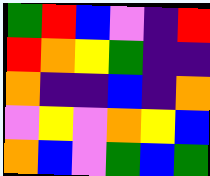[["green", "red", "blue", "violet", "indigo", "red"], ["red", "orange", "yellow", "green", "indigo", "indigo"], ["orange", "indigo", "indigo", "blue", "indigo", "orange"], ["violet", "yellow", "violet", "orange", "yellow", "blue"], ["orange", "blue", "violet", "green", "blue", "green"]]